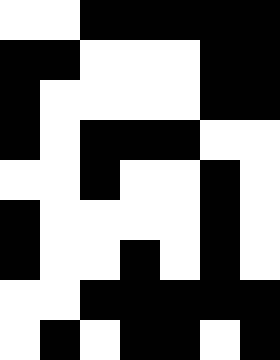[["white", "white", "black", "black", "black", "black", "black"], ["black", "black", "white", "white", "white", "black", "black"], ["black", "white", "white", "white", "white", "black", "black"], ["black", "white", "black", "black", "black", "white", "white"], ["white", "white", "black", "white", "white", "black", "white"], ["black", "white", "white", "white", "white", "black", "white"], ["black", "white", "white", "black", "white", "black", "white"], ["white", "white", "black", "black", "black", "black", "black"], ["white", "black", "white", "black", "black", "white", "black"]]